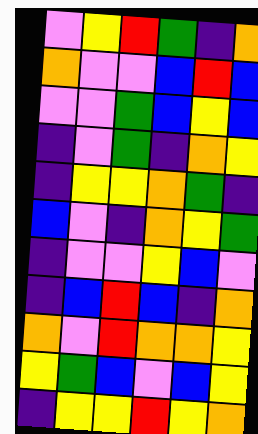[["violet", "yellow", "red", "green", "indigo", "orange"], ["orange", "violet", "violet", "blue", "red", "blue"], ["violet", "violet", "green", "blue", "yellow", "blue"], ["indigo", "violet", "green", "indigo", "orange", "yellow"], ["indigo", "yellow", "yellow", "orange", "green", "indigo"], ["blue", "violet", "indigo", "orange", "yellow", "green"], ["indigo", "violet", "violet", "yellow", "blue", "violet"], ["indigo", "blue", "red", "blue", "indigo", "orange"], ["orange", "violet", "red", "orange", "orange", "yellow"], ["yellow", "green", "blue", "violet", "blue", "yellow"], ["indigo", "yellow", "yellow", "red", "yellow", "orange"]]